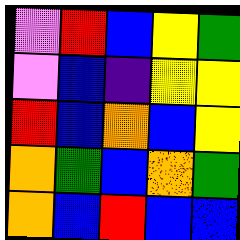[["violet", "red", "blue", "yellow", "green"], ["violet", "blue", "indigo", "yellow", "yellow"], ["red", "blue", "orange", "blue", "yellow"], ["orange", "green", "blue", "orange", "green"], ["orange", "blue", "red", "blue", "blue"]]